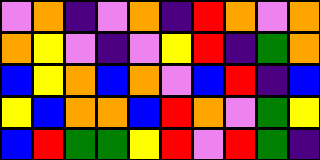[["violet", "orange", "indigo", "violet", "orange", "indigo", "red", "orange", "violet", "orange"], ["orange", "yellow", "violet", "indigo", "violet", "yellow", "red", "indigo", "green", "orange"], ["blue", "yellow", "orange", "blue", "orange", "violet", "blue", "red", "indigo", "blue"], ["yellow", "blue", "orange", "orange", "blue", "red", "orange", "violet", "green", "yellow"], ["blue", "red", "green", "green", "yellow", "red", "violet", "red", "green", "indigo"]]